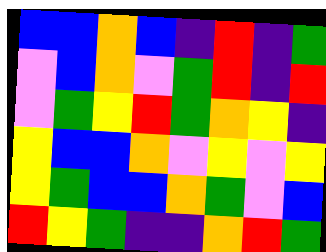[["blue", "blue", "orange", "blue", "indigo", "red", "indigo", "green"], ["violet", "blue", "orange", "violet", "green", "red", "indigo", "red"], ["violet", "green", "yellow", "red", "green", "orange", "yellow", "indigo"], ["yellow", "blue", "blue", "orange", "violet", "yellow", "violet", "yellow"], ["yellow", "green", "blue", "blue", "orange", "green", "violet", "blue"], ["red", "yellow", "green", "indigo", "indigo", "orange", "red", "green"]]